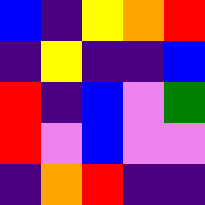[["blue", "indigo", "yellow", "orange", "red"], ["indigo", "yellow", "indigo", "indigo", "blue"], ["red", "indigo", "blue", "violet", "green"], ["red", "violet", "blue", "violet", "violet"], ["indigo", "orange", "red", "indigo", "indigo"]]